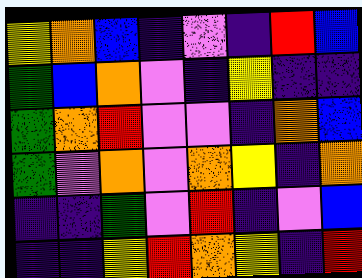[["yellow", "orange", "blue", "indigo", "violet", "indigo", "red", "blue"], ["green", "blue", "orange", "violet", "indigo", "yellow", "indigo", "indigo"], ["green", "orange", "red", "violet", "violet", "indigo", "orange", "blue"], ["green", "violet", "orange", "violet", "orange", "yellow", "indigo", "orange"], ["indigo", "indigo", "green", "violet", "red", "indigo", "violet", "blue"], ["indigo", "indigo", "yellow", "red", "orange", "yellow", "indigo", "red"]]